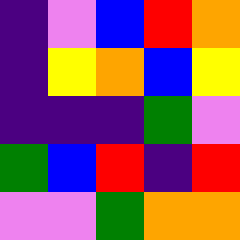[["indigo", "violet", "blue", "red", "orange"], ["indigo", "yellow", "orange", "blue", "yellow"], ["indigo", "indigo", "indigo", "green", "violet"], ["green", "blue", "red", "indigo", "red"], ["violet", "violet", "green", "orange", "orange"]]